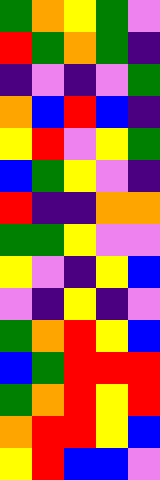[["green", "orange", "yellow", "green", "violet"], ["red", "green", "orange", "green", "indigo"], ["indigo", "violet", "indigo", "violet", "green"], ["orange", "blue", "red", "blue", "indigo"], ["yellow", "red", "violet", "yellow", "green"], ["blue", "green", "yellow", "violet", "indigo"], ["red", "indigo", "indigo", "orange", "orange"], ["green", "green", "yellow", "violet", "violet"], ["yellow", "violet", "indigo", "yellow", "blue"], ["violet", "indigo", "yellow", "indigo", "violet"], ["green", "orange", "red", "yellow", "blue"], ["blue", "green", "red", "red", "red"], ["green", "orange", "red", "yellow", "red"], ["orange", "red", "red", "yellow", "blue"], ["yellow", "red", "blue", "blue", "violet"]]